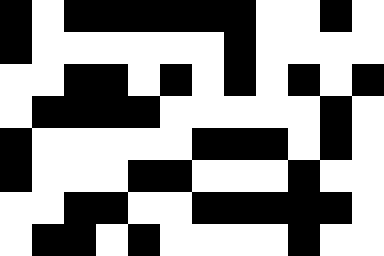[["black", "white", "black", "black", "black", "black", "black", "black", "white", "white", "black", "white"], ["black", "white", "white", "white", "white", "white", "white", "black", "white", "white", "white", "white"], ["white", "white", "black", "black", "white", "black", "white", "black", "white", "black", "white", "black"], ["white", "black", "black", "black", "black", "white", "white", "white", "white", "white", "black", "white"], ["black", "white", "white", "white", "white", "white", "black", "black", "black", "white", "black", "white"], ["black", "white", "white", "white", "black", "black", "white", "white", "white", "black", "white", "white"], ["white", "white", "black", "black", "white", "white", "black", "black", "black", "black", "black", "white"], ["white", "black", "black", "white", "black", "white", "white", "white", "white", "black", "white", "white"]]